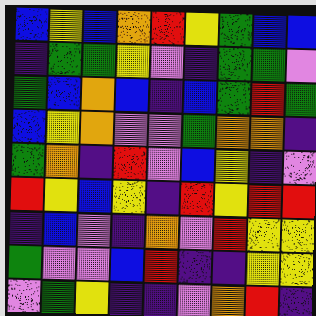[["blue", "yellow", "blue", "orange", "red", "yellow", "green", "blue", "blue"], ["indigo", "green", "green", "yellow", "violet", "indigo", "green", "green", "violet"], ["green", "blue", "orange", "blue", "indigo", "blue", "green", "red", "green"], ["blue", "yellow", "orange", "violet", "violet", "green", "orange", "orange", "indigo"], ["green", "orange", "indigo", "red", "violet", "blue", "yellow", "indigo", "violet"], ["red", "yellow", "blue", "yellow", "indigo", "red", "yellow", "red", "red"], ["indigo", "blue", "violet", "indigo", "orange", "violet", "red", "yellow", "yellow"], ["green", "violet", "violet", "blue", "red", "indigo", "indigo", "yellow", "yellow"], ["violet", "green", "yellow", "indigo", "indigo", "violet", "orange", "red", "indigo"]]